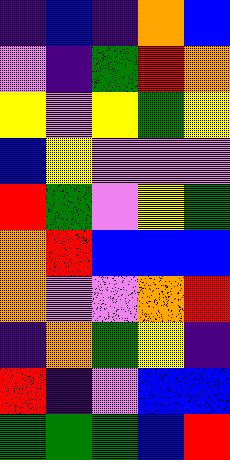[["indigo", "blue", "indigo", "orange", "blue"], ["violet", "indigo", "green", "red", "orange"], ["yellow", "violet", "yellow", "green", "yellow"], ["blue", "yellow", "violet", "violet", "violet"], ["red", "green", "violet", "yellow", "green"], ["orange", "red", "blue", "blue", "blue"], ["orange", "violet", "violet", "orange", "red"], ["indigo", "orange", "green", "yellow", "indigo"], ["red", "indigo", "violet", "blue", "blue"], ["green", "green", "green", "blue", "red"]]